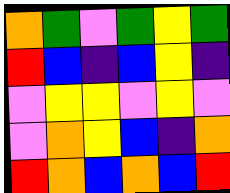[["orange", "green", "violet", "green", "yellow", "green"], ["red", "blue", "indigo", "blue", "yellow", "indigo"], ["violet", "yellow", "yellow", "violet", "yellow", "violet"], ["violet", "orange", "yellow", "blue", "indigo", "orange"], ["red", "orange", "blue", "orange", "blue", "red"]]